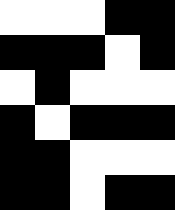[["white", "white", "white", "black", "black"], ["black", "black", "black", "white", "black"], ["white", "black", "white", "white", "white"], ["black", "white", "black", "black", "black"], ["black", "black", "white", "white", "white"], ["black", "black", "white", "black", "black"]]